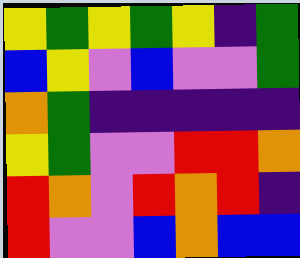[["yellow", "green", "yellow", "green", "yellow", "indigo", "green"], ["blue", "yellow", "violet", "blue", "violet", "violet", "green"], ["orange", "green", "indigo", "indigo", "indigo", "indigo", "indigo"], ["yellow", "green", "violet", "violet", "red", "red", "orange"], ["red", "orange", "violet", "red", "orange", "red", "indigo"], ["red", "violet", "violet", "blue", "orange", "blue", "blue"]]